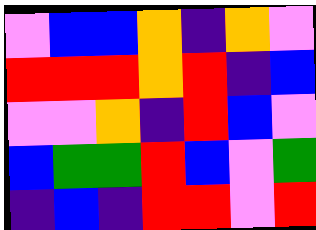[["violet", "blue", "blue", "orange", "indigo", "orange", "violet"], ["red", "red", "red", "orange", "red", "indigo", "blue"], ["violet", "violet", "orange", "indigo", "red", "blue", "violet"], ["blue", "green", "green", "red", "blue", "violet", "green"], ["indigo", "blue", "indigo", "red", "red", "violet", "red"]]